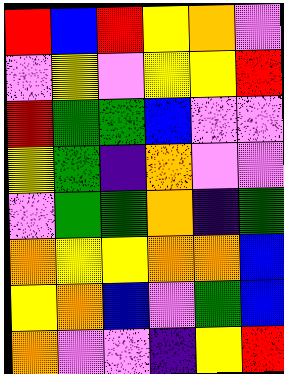[["red", "blue", "red", "yellow", "orange", "violet"], ["violet", "yellow", "violet", "yellow", "yellow", "red"], ["red", "green", "green", "blue", "violet", "violet"], ["yellow", "green", "indigo", "orange", "violet", "violet"], ["violet", "green", "green", "orange", "indigo", "green"], ["orange", "yellow", "yellow", "orange", "orange", "blue"], ["yellow", "orange", "blue", "violet", "green", "blue"], ["orange", "violet", "violet", "indigo", "yellow", "red"]]